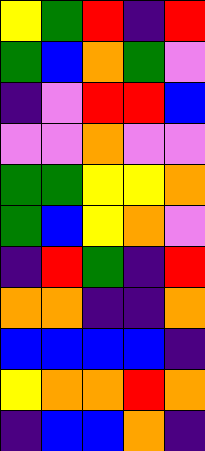[["yellow", "green", "red", "indigo", "red"], ["green", "blue", "orange", "green", "violet"], ["indigo", "violet", "red", "red", "blue"], ["violet", "violet", "orange", "violet", "violet"], ["green", "green", "yellow", "yellow", "orange"], ["green", "blue", "yellow", "orange", "violet"], ["indigo", "red", "green", "indigo", "red"], ["orange", "orange", "indigo", "indigo", "orange"], ["blue", "blue", "blue", "blue", "indigo"], ["yellow", "orange", "orange", "red", "orange"], ["indigo", "blue", "blue", "orange", "indigo"]]